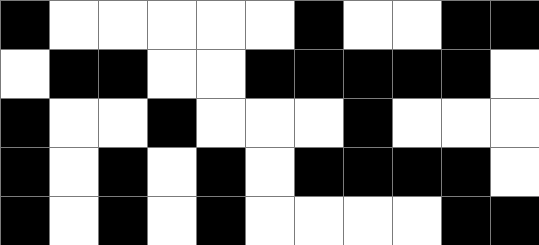[["black", "white", "white", "white", "white", "white", "black", "white", "white", "black", "black"], ["white", "black", "black", "white", "white", "black", "black", "black", "black", "black", "white"], ["black", "white", "white", "black", "white", "white", "white", "black", "white", "white", "white"], ["black", "white", "black", "white", "black", "white", "black", "black", "black", "black", "white"], ["black", "white", "black", "white", "black", "white", "white", "white", "white", "black", "black"]]